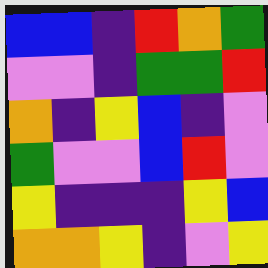[["blue", "blue", "indigo", "red", "orange", "green"], ["violet", "violet", "indigo", "green", "green", "red"], ["orange", "indigo", "yellow", "blue", "indigo", "violet"], ["green", "violet", "violet", "blue", "red", "violet"], ["yellow", "indigo", "indigo", "indigo", "yellow", "blue"], ["orange", "orange", "yellow", "indigo", "violet", "yellow"]]